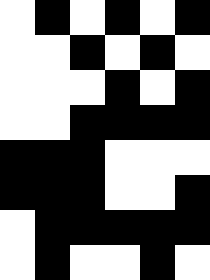[["white", "black", "white", "black", "white", "black"], ["white", "white", "black", "white", "black", "white"], ["white", "white", "white", "black", "white", "black"], ["white", "white", "black", "black", "black", "black"], ["black", "black", "black", "white", "white", "white"], ["black", "black", "black", "white", "white", "black"], ["white", "black", "black", "black", "black", "black"], ["white", "black", "white", "white", "black", "white"]]